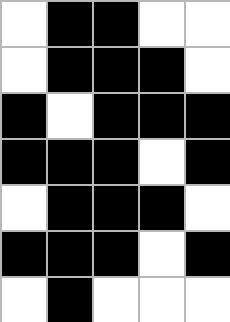[["white", "black", "black", "white", "white"], ["white", "black", "black", "black", "white"], ["black", "white", "black", "black", "black"], ["black", "black", "black", "white", "black"], ["white", "black", "black", "black", "white"], ["black", "black", "black", "white", "black"], ["white", "black", "white", "white", "white"]]